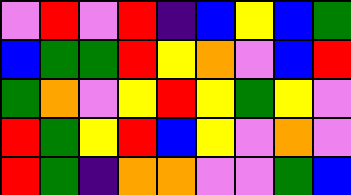[["violet", "red", "violet", "red", "indigo", "blue", "yellow", "blue", "green"], ["blue", "green", "green", "red", "yellow", "orange", "violet", "blue", "red"], ["green", "orange", "violet", "yellow", "red", "yellow", "green", "yellow", "violet"], ["red", "green", "yellow", "red", "blue", "yellow", "violet", "orange", "violet"], ["red", "green", "indigo", "orange", "orange", "violet", "violet", "green", "blue"]]